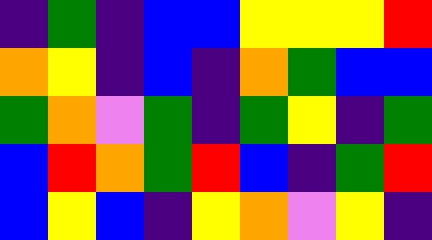[["indigo", "green", "indigo", "blue", "blue", "yellow", "yellow", "yellow", "red"], ["orange", "yellow", "indigo", "blue", "indigo", "orange", "green", "blue", "blue"], ["green", "orange", "violet", "green", "indigo", "green", "yellow", "indigo", "green"], ["blue", "red", "orange", "green", "red", "blue", "indigo", "green", "red"], ["blue", "yellow", "blue", "indigo", "yellow", "orange", "violet", "yellow", "indigo"]]